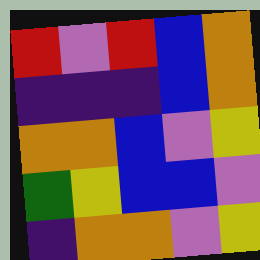[["red", "violet", "red", "blue", "orange"], ["indigo", "indigo", "indigo", "blue", "orange"], ["orange", "orange", "blue", "violet", "yellow"], ["green", "yellow", "blue", "blue", "violet"], ["indigo", "orange", "orange", "violet", "yellow"]]